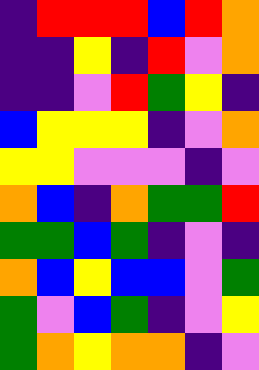[["indigo", "red", "red", "red", "blue", "red", "orange"], ["indigo", "indigo", "yellow", "indigo", "red", "violet", "orange"], ["indigo", "indigo", "violet", "red", "green", "yellow", "indigo"], ["blue", "yellow", "yellow", "yellow", "indigo", "violet", "orange"], ["yellow", "yellow", "violet", "violet", "violet", "indigo", "violet"], ["orange", "blue", "indigo", "orange", "green", "green", "red"], ["green", "green", "blue", "green", "indigo", "violet", "indigo"], ["orange", "blue", "yellow", "blue", "blue", "violet", "green"], ["green", "violet", "blue", "green", "indigo", "violet", "yellow"], ["green", "orange", "yellow", "orange", "orange", "indigo", "violet"]]